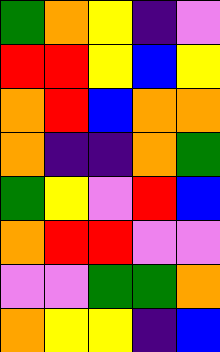[["green", "orange", "yellow", "indigo", "violet"], ["red", "red", "yellow", "blue", "yellow"], ["orange", "red", "blue", "orange", "orange"], ["orange", "indigo", "indigo", "orange", "green"], ["green", "yellow", "violet", "red", "blue"], ["orange", "red", "red", "violet", "violet"], ["violet", "violet", "green", "green", "orange"], ["orange", "yellow", "yellow", "indigo", "blue"]]